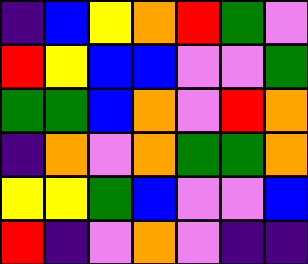[["indigo", "blue", "yellow", "orange", "red", "green", "violet"], ["red", "yellow", "blue", "blue", "violet", "violet", "green"], ["green", "green", "blue", "orange", "violet", "red", "orange"], ["indigo", "orange", "violet", "orange", "green", "green", "orange"], ["yellow", "yellow", "green", "blue", "violet", "violet", "blue"], ["red", "indigo", "violet", "orange", "violet", "indigo", "indigo"]]